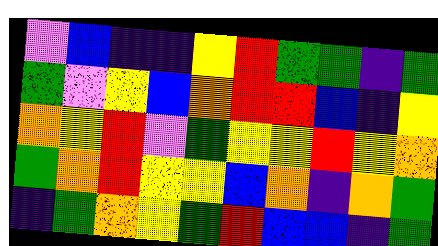[["violet", "blue", "indigo", "indigo", "yellow", "red", "green", "green", "indigo", "green"], ["green", "violet", "yellow", "blue", "orange", "red", "red", "blue", "indigo", "yellow"], ["orange", "yellow", "red", "violet", "green", "yellow", "yellow", "red", "yellow", "orange"], ["green", "orange", "red", "yellow", "yellow", "blue", "orange", "indigo", "orange", "green"], ["indigo", "green", "orange", "yellow", "green", "red", "blue", "blue", "indigo", "green"]]